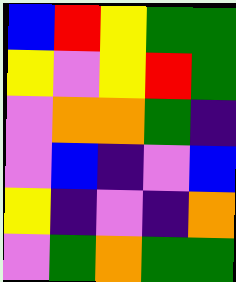[["blue", "red", "yellow", "green", "green"], ["yellow", "violet", "yellow", "red", "green"], ["violet", "orange", "orange", "green", "indigo"], ["violet", "blue", "indigo", "violet", "blue"], ["yellow", "indigo", "violet", "indigo", "orange"], ["violet", "green", "orange", "green", "green"]]